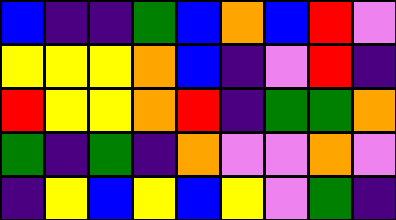[["blue", "indigo", "indigo", "green", "blue", "orange", "blue", "red", "violet"], ["yellow", "yellow", "yellow", "orange", "blue", "indigo", "violet", "red", "indigo"], ["red", "yellow", "yellow", "orange", "red", "indigo", "green", "green", "orange"], ["green", "indigo", "green", "indigo", "orange", "violet", "violet", "orange", "violet"], ["indigo", "yellow", "blue", "yellow", "blue", "yellow", "violet", "green", "indigo"]]